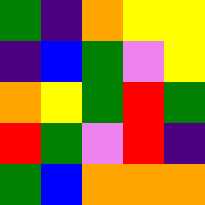[["green", "indigo", "orange", "yellow", "yellow"], ["indigo", "blue", "green", "violet", "yellow"], ["orange", "yellow", "green", "red", "green"], ["red", "green", "violet", "red", "indigo"], ["green", "blue", "orange", "orange", "orange"]]